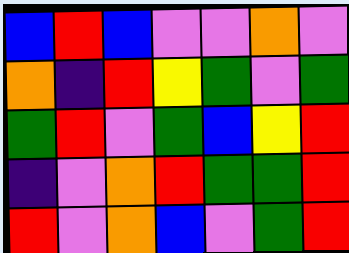[["blue", "red", "blue", "violet", "violet", "orange", "violet"], ["orange", "indigo", "red", "yellow", "green", "violet", "green"], ["green", "red", "violet", "green", "blue", "yellow", "red"], ["indigo", "violet", "orange", "red", "green", "green", "red"], ["red", "violet", "orange", "blue", "violet", "green", "red"]]